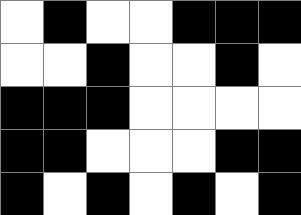[["white", "black", "white", "white", "black", "black", "black"], ["white", "white", "black", "white", "white", "black", "white"], ["black", "black", "black", "white", "white", "white", "white"], ["black", "black", "white", "white", "white", "black", "black"], ["black", "white", "black", "white", "black", "white", "black"]]